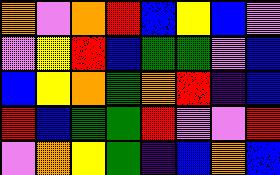[["orange", "violet", "orange", "red", "blue", "yellow", "blue", "violet"], ["violet", "yellow", "red", "blue", "green", "green", "violet", "blue"], ["blue", "yellow", "orange", "green", "orange", "red", "indigo", "blue"], ["red", "blue", "green", "green", "red", "violet", "violet", "red"], ["violet", "orange", "yellow", "green", "indigo", "blue", "orange", "blue"]]